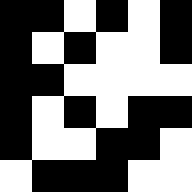[["black", "black", "white", "black", "white", "black"], ["black", "white", "black", "white", "white", "black"], ["black", "black", "white", "white", "white", "white"], ["black", "white", "black", "white", "black", "black"], ["black", "white", "white", "black", "black", "white"], ["white", "black", "black", "black", "white", "white"]]